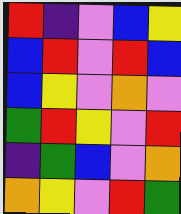[["red", "indigo", "violet", "blue", "yellow"], ["blue", "red", "violet", "red", "blue"], ["blue", "yellow", "violet", "orange", "violet"], ["green", "red", "yellow", "violet", "red"], ["indigo", "green", "blue", "violet", "orange"], ["orange", "yellow", "violet", "red", "green"]]